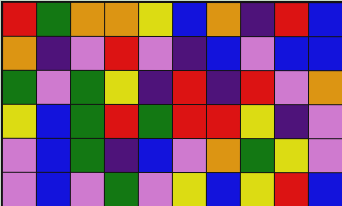[["red", "green", "orange", "orange", "yellow", "blue", "orange", "indigo", "red", "blue"], ["orange", "indigo", "violet", "red", "violet", "indigo", "blue", "violet", "blue", "blue"], ["green", "violet", "green", "yellow", "indigo", "red", "indigo", "red", "violet", "orange"], ["yellow", "blue", "green", "red", "green", "red", "red", "yellow", "indigo", "violet"], ["violet", "blue", "green", "indigo", "blue", "violet", "orange", "green", "yellow", "violet"], ["violet", "blue", "violet", "green", "violet", "yellow", "blue", "yellow", "red", "blue"]]